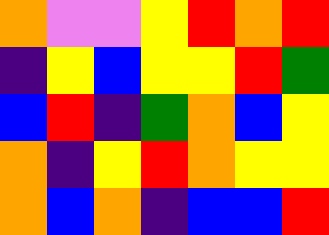[["orange", "violet", "violet", "yellow", "red", "orange", "red"], ["indigo", "yellow", "blue", "yellow", "yellow", "red", "green"], ["blue", "red", "indigo", "green", "orange", "blue", "yellow"], ["orange", "indigo", "yellow", "red", "orange", "yellow", "yellow"], ["orange", "blue", "orange", "indigo", "blue", "blue", "red"]]